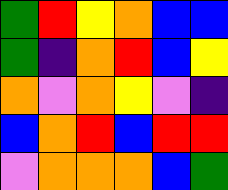[["green", "red", "yellow", "orange", "blue", "blue"], ["green", "indigo", "orange", "red", "blue", "yellow"], ["orange", "violet", "orange", "yellow", "violet", "indigo"], ["blue", "orange", "red", "blue", "red", "red"], ["violet", "orange", "orange", "orange", "blue", "green"]]